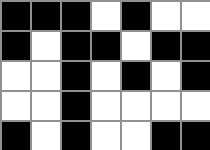[["black", "black", "black", "white", "black", "white", "white"], ["black", "white", "black", "black", "white", "black", "black"], ["white", "white", "black", "white", "black", "white", "black"], ["white", "white", "black", "white", "white", "white", "white"], ["black", "white", "black", "white", "white", "black", "black"]]